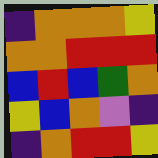[["indigo", "orange", "orange", "orange", "yellow"], ["orange", "orange", "red", "red", "red"], ["blue", "red", "blue", "green", "orange"], ["yellow", "blue", "orange", "violet", "indigo"], ["indigo", "orange", "red", "red", "yellow"]]